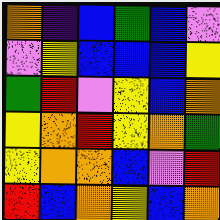[["orange", "indigo", "blue", "green", "blue", "violet"], ["violet", "yellow", "blue", "blue", "blue", "yellow"], ["green", "red", "violet", "yellow", "blue", "orange"], ["yellow", "orange", "red", "yellow", "orange", "green"], ["yellow", "orange", "orange", "blue", "violet", "red"], ["red", "blue", "orange", "yellow", "blue", "orange"]]